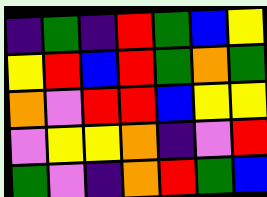[["indigo", "green", "indigo", "red", "green", "blue", "yellow"], ["yellow", "red", "blue", "red", "green", "orange", "green"], ["orange", "violet", "red", "red", "blue", "yellow", "yellow"], ["violet", "yellow", "yellow", "orange", "indigo", "violet", "red"], ["green", "violet", "indigo", "orange", "red", "green", "blue"]]